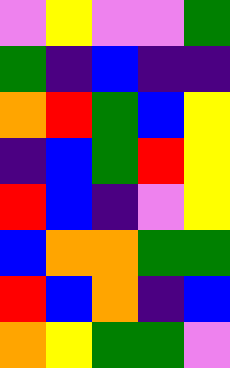[["violet", "yellow", "violet", "violet", "green"], ["green", "indigo", "blue", "indigo", "indigo"], ["orange", "red", "green", "blue", "yellow"], ["indigo", "blue", "green", "red", "yellow"], ["red", "blue", "indigo", "violet", "yellow"], ["blue", "orange", "orange", "green", "green"], ["red", "blue", "orange", "indigo", "blue"], ["orange", "yellow", "green", "green", "violet"]]